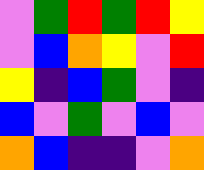[["violet", "green", "red", "green", "red", "yellow"], ["violet", "blue", "orange", "yellow", "violet", "red"], ["yellow", "indigo", "blue", "green", "violet", "indigo"], ["blue", "violet", "green", "violet", "blue", "violet"], ["orange", "blue", "indigo", "indigo", "violet", "orange"]]